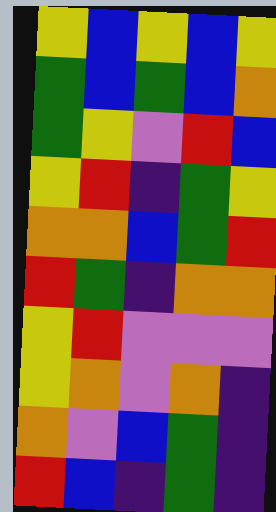[["yellow", "blue", "yellow", "blue", "yellow"], ["green", "blue", "green", "blue", "orange"], ["green", "yellow", "violet", "red", "blue"], ["yellow", "red", "indigo", "green", "yellow"], ["orange", "orange", "blue", "green", "red"], ["red", "green", "indigo", "orange", "orange"], ["yellow", "red", "violet", "violet", "violet"], ["yellow", "orange", "violet", "orange", "indigo"], ["orange", "violet", "blue", "green", "indigo"], ["red", "blue", "indigo", "green", "indigo"]]